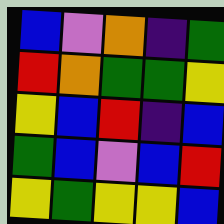[["blue", "violet", "orange", "indigo", "green"], ["red", "orange", "green", "green", "yellow"], ["yellow", "blue", "red", "indigo", "blue"], ["green", "blue", "violet", "blue", "red"], ["yellow", "green", "yellow", "yellow", "blue"]]